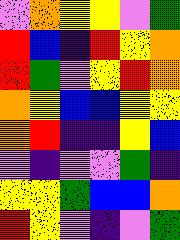[["violet", "orange", "yellow", "yellow", "violet", "green"], ["red", "blue", "indigo", "red", "yellow", "orange"], ["red", "green", "violet", "yellow", "red", "orange"], ["orange", "yellow", "blue", "blue", "yellow", "yellow"], ["orange", "red", "indigo", "indigo", "yellow", "blue"], ["violet", "indigo", "violet", "violet", "green", "indigo"], ["yellow", "yellow", "green", "blue", "blue", "orange"], ["red", "yellow", "violet", "indigo", "violet", "green"]]